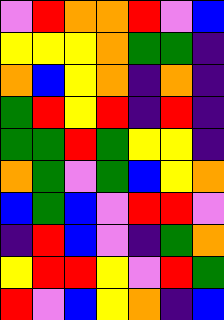[["violet", "red", "orange", "orange", "red", "violet", "blue"], ["yellow", "yellow", "yellow", "orange", "green", "green", "indigo"], ["orange", "blue", "yellow", "orange", "indigo", "orange", "indigo"], ["green", "red", "yellow", "red", "indigo", "red", "indigo"], ["green", "green", "red", "green", "yellow", "yellow", "indigo"], ["orange", "green", "violet", "green", "blue", "yellow", "orange"], ["blue", "green", "blue", "violet", "red", "red", "violet"], ["indigo", "red", "blue", "violet", "indigo", "green", "orange"], ["yellow", "red", "red", "yellow", "violet", "red", "green"], ["red", "violet", "blue", "yellow", "orange", "indigo", "blue"]]